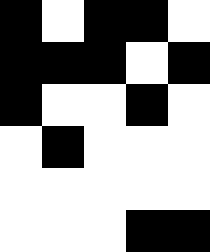[["black", "white", "black", "black", "white"], ["black", "black", "black", "white", "black"], ["black", "white", "white", "black", "white"], ["white", "black", "white", "white", "white"], ["white", "white", "white", "white", "white"], ["white", "white", "white", "black", "black"]]